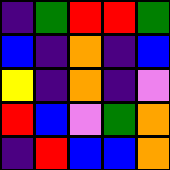[["indigo", "green", "red", "red", "green"], ["blue", "indigo", "orange", "indigo", "blue"], ["yellow", "indigo", "orange", "indigo", "violet"], ["red", "blue", "violet", "green", "orange"], ["indigo", "red", "blue", "blue", "orange"]]